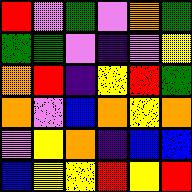[["red", "violet", "green", "violet", "orange", "green"], ["green", "green", "violet", "indigo", "violet", "yellow"], ["orange", "red", "indigo", "yellow", "red", "green"], ["orange", "violet", "blue", "orange", "yellow", "orange"], ["violet", "yellow", "orange", "indigo", "blue", "blue"], ["blue", "yellow", "yellow", "red", "yellow", "red"]]